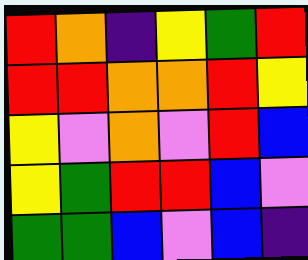[["red", "orange", "indigo", "yellow", "green", "red"], ["red", "red", "orange", "orange", "red", "yellow"], ["yellow", "violet", "orange", "violet", "red", "blue"], ["yellow", "green", "red", "red", "blue", "violet"], ["green", "green", "blue", "violet", "blue", "indigo"]]